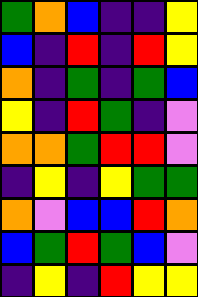[["green", "orange", "blue", "indigo", "indigo", "yellow"], ["blue", "indigo", "red", "indigo", "red", "yellow"], ["orange", "indigo", "green", "indigo", "green", "blue"], ["yellow", "indigo", "red", "green", "indigo", "violet"], ["orange", "orange", "green", "red", "red", "violet"], ["indigo", "yellow", "indigo", "yellow", "green", "green"], ["orange", "violet", "blue", "blue", "red", "orange"], ["blue", "green", "red", "green", "blue", "violet"], ["indigo", "yellow", "indigo", "red", "yellow", "yellow"]]